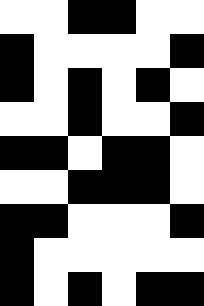[["white", "white", "black", "black", "white", "white"], ["black", "white", "white", "white", "white", "black"], ["black", "white", "black", "white", "black", "white"], ["white", "white", "black", "white", "white", "black"], ["black", "black", "white", "black", "black", "white"], ["white", "white", "black", "black", "black", "white"], ["black", "black", "white", "white", "white", "black"], ["black", "white", "white", "white", "white", "white"], ["black", "white", "black", "white", "black", "black"]]